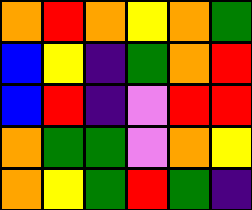[["orange", "red", "orange", "yellow", "orange", "green"], ["blue", "yellow", "indigo", "green", "orange", "red"], ["blue", "red", "indigo", "violet", "red", "red"], ["orange", "green", "green", "violet", "orange", "yellow"], ["orange", "yellow", "green", "red", "green", "indigo"]]